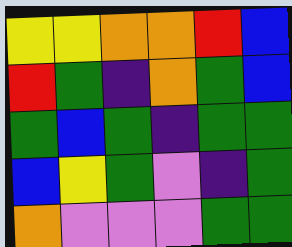[["yellow", "yellow", "orange", "orange", "red", "blue"], ["red", "green", "indigo", "orange", "green", "blue"], ["green", "blue", "green", "indigo", "green", "green"], ["blue", "yellow", "green", "violet", "indigo", "green"], ["orange", "violet", "violet", "violet", "green", "green"]]